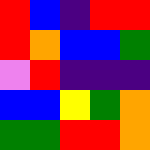[["red", "blue", "indigo", "red", "red"], ["red", "orange", "blue", "blue", "green"], ["violet", "red", "indigo", "indigo", "indigo"], ["blue", "blue", "yellow", "green", "orange"], ["green", "green", "red", "red", "orange"]]